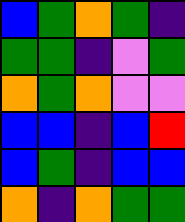[["blue", "green", "orange", "green", "indigo"], ["green", "green", "indigo", "violet", "green"], ["orange", "green", "orange", "violet", "violet"], ["blue", "blue", "indigo", "blue", "red"], ["blue", "green", "indigo", "blue", "blue"], ["orange", "indigo", "orange", "green", "green"]]